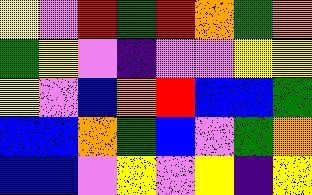[["yellow", "violet", "red", "green", "red", "orange", "green", "orange"], ["green", "yellow", "violet", "indigo", "violet", "violet", "yellow", "yellow"], ["yellow", "violet", "blue", "orange", "red", "blue", "blue", "green"], ["blue", "blue", "orange", "green", "blue", "violet", "green", "orange"], ["blue", "blue", "violet", "yellow", "violet", "yellow", "indigo", "yellow"]]